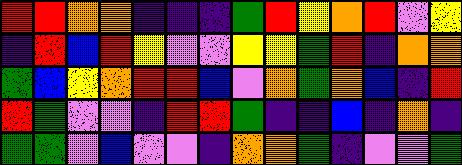[["red", "red", "orange", "orange", "indigo", "indigo", "indigo", "green", "red", "yellow", "orange", "red", "violet", "yellow"], ["indigo", "red", "blue", "red", "yellow", "violet", "violet", "yellow", "yellow", "green", "red", "indigo", "orange", "orange"], ["green", "blue", "yellow", "orange", "red", "red", "blue", "violet", "orange", "green", "orange", "blue", "indigo", "red"], ["red", "green", "violet", "violet", "indigo", "red", "red", "green", "indigo", "indigo", "blue", "indigo", "orange", "indigo"], ["green", "green", "violet", "blue", "violet", "violet", "indigo", "orange", "orange", "green", "indigo", "violet", "violet", "green"]]